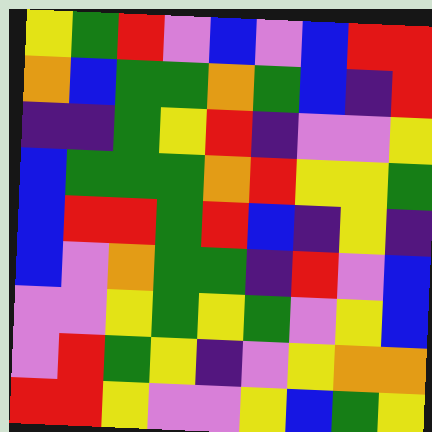[["yellow", "green", "red", "violet", "blue", "violet", "blue", "red", "red"], ["orange", "blue", "green", "green", "orange", "green", "blue", "indigo", "red"], ["indigo", "indigo", "green", "yellow", "red", "indigo", "violet", "violet", "yellow"], ["blue", "green", "green", "green", "orange", "red", "yellow", "yellow", "green"], ["blue", "red", "red", "green", "red", "blue", "indigo", "yellow", "indigo"], ["blue", "violet", "orange", "green", "green", "indigo", "red", "violet", "blue"], ["violet", "violet", "yellow", "green", "yellow", "green", "violet", "yellow", "blue"], ["violet", "red", "green", "yellow", "indigo", "violet", "yellow", "orange", "orange"], ["red", "red", "yellow", "violet", "violet", "yellow", "blue", "green", "yellow"]]